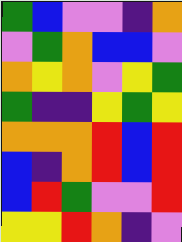[["green", "blue", "violet", "violet", "indigo", "orange"], ["violet", "green", "orange", "blue", "blue", "violet"], ["orange", "yellow", "orange", "violet", "yellow", "green"], ["green", "indigo", "indigo", "yellow", "green", "yellow"], ["orange", "orange", "orange", "red", "blue", "red"], ["blue", "indigo", "orange", "red", "blue", "red"], ["blue", "red", "green", "violet", "violet", "red"], ["yellow", "yellow", "red", "orange", "indigo", "violet"]]